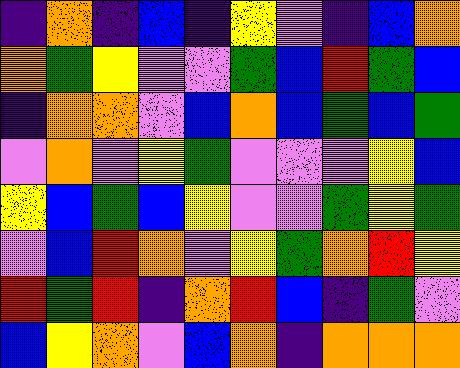[["indigo", "orange", "indigo", "blue", "indigo", "yellow", "violet", "indigo", "blue", "orange"], ["orange", "green", "yellow", "violet", "violet", "green", "blue", "red", "green", "blue"], ["indigo", "orange", "orange", "violet", "blue", "orange", "blue", "green", "blue", "green"], ["violet", "orange", "violet", "yellow", "green", "violet", "violet", "violet", "yellow", "blue"], ["yellow", "blue", "green", "blue", "yellow", "violet", "violet", "green", "yellow", "green"], ["violet", "blue", "red", "orange", "violet", "yellow", "green", "orange", "red", "yellow"], ["red", "green", "red", "indigo", "orange", "red", "blue", "indigo", "green", "violet"], ["blue", "yellow", "orange", "violet", "blue", "orange", "indigo", "orange", "orange", "orange"]]